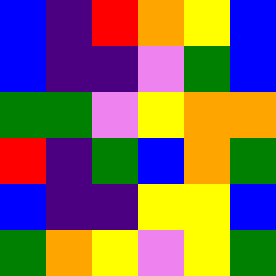[["blue", "indigo", "red", "orange", "yellow", "blue"], ["blue", "indigo", "indigo", "violet", "green", "blue"], ["green", "green", "violet", "yellow", "orange", "orange"], ["red", "indigo", "green", "blue", "orange", "green"], ["blue", "indigo", "indigo", "yellow", "yellow", "blue"], ["green", "orange", "yellow", "violet", "yellow", "green"]]